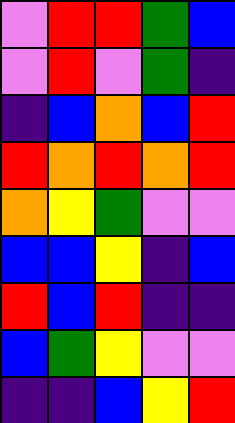[["violet", "red", "red", "green", "blue"], ["violet", "red", "violet", "green", "indigo"], ["indigo", "blue", "orange", "blue", "red"], ["red", "orange", "red", "orange", "red"], ["orange", "yellow", "green", "violet", "violet"], ["blue", "blue", "yellow", "indigo", "blue"], ["red", "blue", "red", "indigo", "indigo"], ["blue", "green", "yellow", "violet", "violet"], ["indigo", "indigo", "blue", "yellow", "red"]]